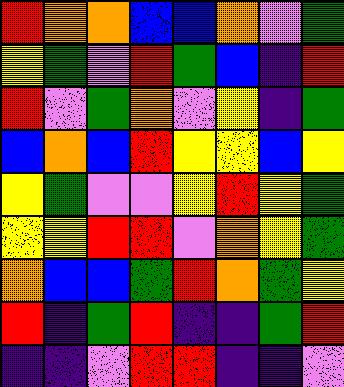[["red", "orange", "orange", "blue", "blue", "orange", "violet", "green"], ["yellow", "green", "violet", "red", "green", "blue", "indigo", "red"], ["red", "violet", "green", "orange", "violet", "yellow", "indigo", "green"], ["blue", "orange", "blue", "red", "yellow", "yellow", "blue", "yellow"], ["yellow", "green", "violet", "violet", "yellow", "red", "yellow", "green"], ["yellow", "yellow", "red", "red", "violet", "orange", "yellow", "green"], ["orange", "blue", "blue", "green", "red", "orange", "green", "yellow"], ["red", "indigo", "green", "red", "indigo", "indigo", "green", "red"], ["indigo", "indigo", "violet", "red", "red", "indigo", "indigo", "violet"]]